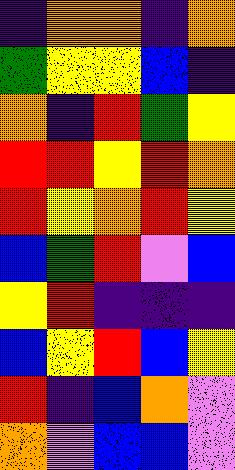[["indigo", "orange", "orange", "indigo", "orange"], ["green", "yellow", "yellow", "blue", "indigo"], ["orange", "indigo", "red", "green", "yellow"], ["red", "red", "yellow", "red", "orange"], ["red", "yellow", "orange", "red", "yellow"], ["blue", "green", "red", "violet", "blue"], ["yellow", "red", "indigo", "indigo", "indigo"], ["blue", "yellow", "red", "blue", "yellow"], ["red", "indigo", "blue", "orange", "violet"], ["orange", "violet", "blue", "blue", "violet"]]